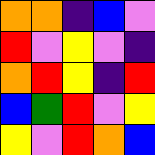[["orange", "orange", "indigo", "blue", "violet"], ["red", "violet", "yellow", "violet", "indigo"], ["orange", "red", "yellow", "indigo", "red"], ["blue", "green", "red", "violet", "yellow"], ["yellow", "violet", "red", "orange", "blue"]]